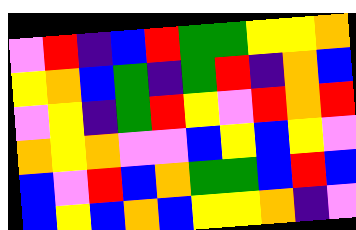[["violet", "red", "indigo", "blue", "red", "green", "green", "yellow", "yellow", "orange"], ["yellow", "orange", "blue", "green", "indigo", "green", "red", "indigo", "orange", "blue"], ["violet", "yellow", "indigo", "green", "red", "yellow", "violet", "red", "orange", "red"], ["orange", "yellow", "orange", "violet", "violet", "blue", "yellow", "blue", "yellow", "violet"], ["blue", "violet", "red", "blue", "orange", "green", "green", "blue", "red", "blue"], ["blue", "yellow", "blue", "orange", "blue", "yellow", "yellow", "orange", "indigo", "violet"]]